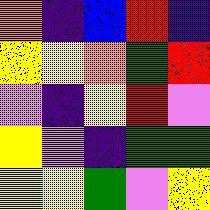[["orange", "indigo", "blue", "red", "indigo"], ["yellow", "yellow", "orange", "green", "red"], ["violet", "indigo", "yellow", "red", "violet"], ["yellow", "violet", "indigo", "green", "green"], ["yellow", "yellow", "green", "violet", "yellow"]]